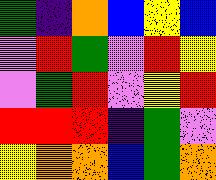[["green", "indigo", "orange", "blue", "yellow", "blue"], ["violet", "red", "green", "violet", "red", "yellow"], ["violet", "green", "red", "violet", "yellow", "red"], ["red", "red", "red", "indigo", "green", "violet"], ["yellow", "orange", "orange", "blue", "green", "orange"]]